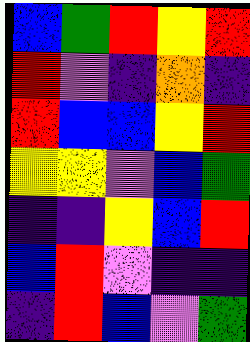[["blue", "green", "red", "yellow", "red"], ["red", "violet", "indigo", "orange", "indigo"], ["red", "blue", "blue", "yellow", "red"], ["yellow", "yellow", "violet", "blue", "green"], ["indigo", "indigo", "yellow", "blue", "red"], ["blue", "red", "violet", "indigo", "indigo"], ["indigo", "red", "blue", "violet", "green"]]